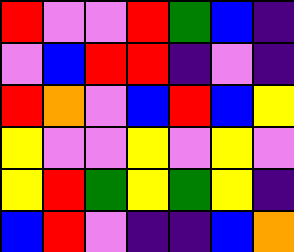[["red", "violet", "violet", "red", "green", "blue", "indigo"], ["violet", "blue", "red", "red", "indigo", "violet", "indigo"], ["red", "orange", "violet", "blue", "red", "blue", "yellow"], ["yellow", "violet", "violet", "yellow", "violet", "yellow", "violet"], ["yellow", "red", "green", "yellow", "green", "yellow", "indigo"], ["blue", "red", "violet", "indigo", "indigo", "blue", "orange"]]